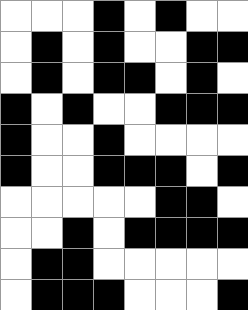[["white", "white", "white", "black", "white", "black", "white", "white"], ["white", "black", "white", "black", "white", "white", "black", "black"], ["white", "black", "white", "black", "black", "white", "black", "white"], ["black", "white", "black", "white", "white", "black", "black", "black"], ["black", "white", "white", "black", "white", "white", "white", "white"], ["black", "white", "white", "black", "black", "black", "white", "black"], ["white", "white", "white", "white", "white", "black", "black", "white"], ["white", "white", "black", "white", "black", "black", "black", "black"], ["white", "black", "black", "white", "white", "white", "white", "white"], ["white", "black", "black", "black", "white", "white", "white", "black"]]